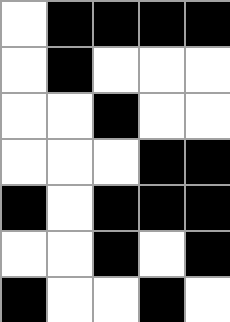[["white", "black", "black", "black", "black"], ["white", "black", "white", "white", "white"], ["white", "white", "black", "white", "white"], ["white", "white", "white", "black", "black"], ["black", "white", "black", "black", "black"], ["white", "white", "black", "white", "black"], ["black", "white", "white", "black", "white"]]